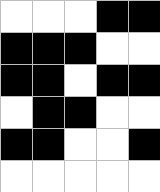[["white", "white", "white", "black", "black"], ["black", "black", "black", "white", "white"], ["black", "black", "white", "black", "black"], ["white", "black", "black", "white", "white"], ["black", "black", "white", "white", "black"], ["white", "white", "white", "white", "white"]]